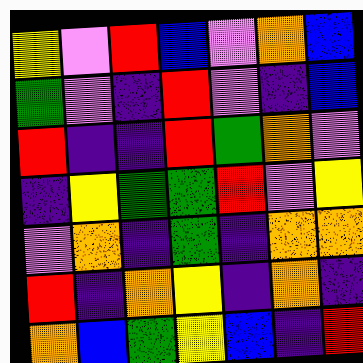[["yellow", "violet", "red", "blue", "violet", "orange", "blue"], ["green", "violet", "indigo", "red", "violet", "indigo", "blue"], ["red", "indigo", "indigo", "red", "green", "orange", "violet"], ["indigo", "yellow", "green", "green", "red", "violet", "yellow"], ["violet", "orange", "indigo", "green", "indigo", "orange", "orange"], ["red", "indigo", "orange", "yellow", "indigo", "orange", "indigo"], ["orange", "blue", "green", "yellow", "blue", "indigo", "red"]]